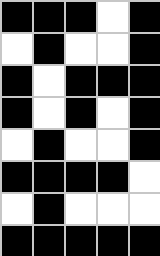[["black", "black", "black", "white", "black"], ["white", "black", "white", "white", "black"], ["black", "white", "black", "black", "black"], ["black", "white", "black", "white", "black"], ["white", "black", "white", "white", "black"], ["black", "black", "black", "black", "white"], ["white", "black", "white", "white", "white"], ["black", "black", "black", "black", "black"]]